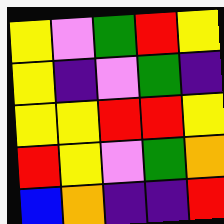[["yellow", "violet", "green", "red", "yellow"], ["yellow", "indigo", "violet", "green", "indigo"], ["yellow", "yellow", "red", "red", "yellow"], ["red", "yellow", "violet", "green", "orange"], ["blue", "orange", "indigo", "indigo", "red"]]